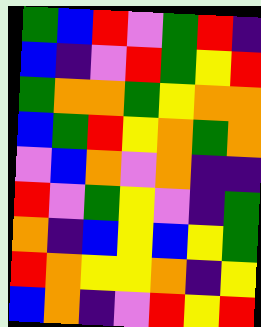[["green", "blue", "red", "violet", "green", "red", "indigo"], ["blue", "indigo", "violet", "red", "green", "yellow", "red"], ["green", "orange", "orange", "green", "yellow", "orange", "orange"], ["blue", "green", "red", "yellow", "orange", "green", "orange"], ["violet", "blue", "orange", "violet", "orange", "indigo", "indigo"], ["red", "violet", "green", "yellow", "violet", "indigo", "green"], ["orange", "indigo", "blue", "yellow", "blue", "yellow", "green"], ["red", "orange", "yellow", "yellow", "orange", "indigo", "yellow"], ["blue", "orange", "indigo", "violet", "red", "yellow", "red"]]